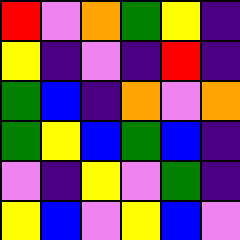[["red", "violet", "orange", "green", "yellow", "indigo"], ["yellow", "indigo", "violet", "indigo", "red", "indigo"], ["green", "blue", "indigo", "orange", "violet", "orange"], ["green", "yellow", "blue", "green", "blue", "indigo"], ["violet", "indigo", "yellow", "violet", "green", "indigo"], ["yellow", "blue", "violet", "yellow", "blue", "violet"]]